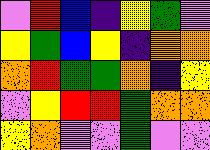[["violet", "red", "blue", "indigo", "yellow", "green", "violet"], ["yellow", "green", "blue", "yellow", "indigo", "orange", "orange"], ["orange", "red", "green", "green", "orange", "indigo", "yellow"], ["violet", "yellow", "red", "red", "green", "orange", "orange"], ["yellow", "orange", "violet", "violet", "green", "violet", "violet"]]